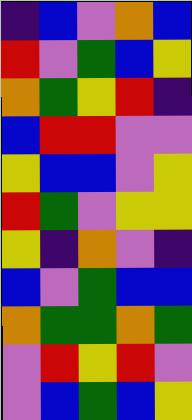[["indigo", "blue", "violet", "orange", "blue"], ["red", "violet", "green", "blue", "yellow"], ["orange", "green", "yellow", "red", "indigo"], ["blue", "red", "red", "violet", "violet"], ["yellow", "blue", "blue", "violet", "yellow"], ["red", "green", "violet", "yellow", "yellow"], ["yellow", "indigo", "orange", "violet", "indigo"], ["blue", "violet", "green", "blue", "blue"], ["orange", "green", "green", "orange", "green"], ["violet", "red", "yellow", "red", "violet"], ["violet", "blue", "green", "blue", "yellow"]]